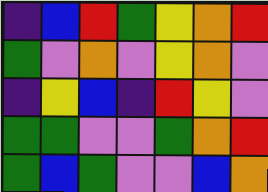[["indigo", "blue", "red", "green", "yellow", "orange", "red"], ["green", "violet", "orange", "violet", "yellow", "orange", "violet"], ["indigo", "yellow", "blue", "indigo", "red", "yellow", "violet"], ["green", "green", "violet", "violet", "green", "orange", "red"], ["green", "blue", "green", "violet", "violet", "blue", "orange"]]